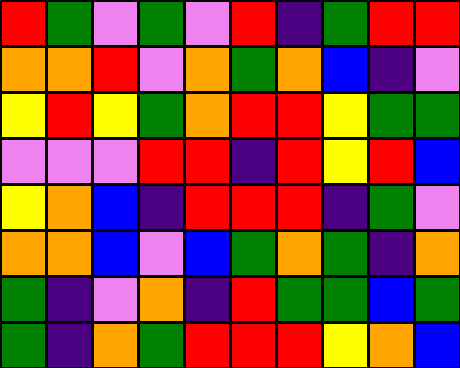[["red", "green", "violet", "green", "violet", "red", "indigo", "green", "red", "red"], ["orange", "orange", "red", "violet", "orange", "green", "orange", "blue", "indigo", "violet"], ["yellow", "red", "yellow", "green", "orange", "red", "red", "yellow", "green", "green"], ["violet", "violet", "violet", "red", "red", "indigo", "red", "yellow", "red", "blue"], ["yellow", "orange", "blue", "indigo", "red", "red", "red", "indigo", "green", "violet"], ["orange", "orange", "blue", "violet", "blue", "green", "orange", "green", "indigo", "orange"], ["green", "indigo", "violet", "orange", "indigo", "red", "green", "green", "blue", "green"], ["green", "indigo", "orange", "green", "red", "red", "red", "yellow", "orange", "blue"]]